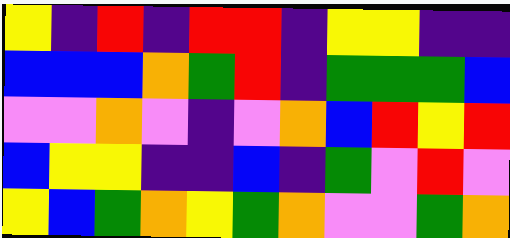[["yellow", "indigo", "red", "indigo", "red", "red", "indigo", "yellow", "yellow", "indigo", "indigo"], ["blue", "blue", "blue", "orange", "green", "red", "indigo", "green", "green", "green", "blue"], ["violet", "violet", "orange", "violet", "indigo", "violet", "orange", "blue", "red", "yellow", "red"], ["blue", "yellow", "yellow", "indigo", "indigo", "blue", "indigo", "green", "violet", "red", "violet"], ["yellow", "blue", "green", "orange", "yellow", "green", "orange", "violet", "violet", "green", "orange"]]